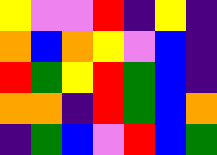[["yellow", "violet", "violet", "red", "indigo", "yellow", "indigo"], ["orange", "blue", "orange", "yellow", "violet", "blue", "indigo"], ["red", "green", "yellow", "red", "green", "blue", "indigo"], ["orange", "orange", "indigo", "red", "green", "blue", "orange"], ["indigo", "green", "blue", "violet", "red", "blue", "green"]]